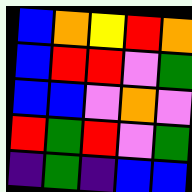[["blue", "orange", "yellow", "red", "orange"], ["blue", "red", "red", "violet", "green"], ["blue", "blue", "violet", "orange", "violet"], ["red", "green", "red", "violet", "green"], ["indigo", "green", "indigo", "blue", "blue"]]